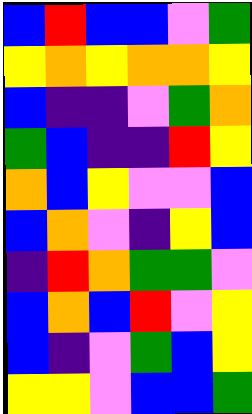[["blue", "red", "blue", "blue", "violet", "green"], ["yellow", "orange", "yellow", "orange", "orange", "yellow"], ["blue", "indigo", "indigo", "violet", "green", "orange"], ["green", "blue", "indigo", "indigo", "red", "yellow"], ["orange", "blue", "yellow", "violet", "violet", "blue"], ["blue", "orange", "violet", "indigo", "yellow", "blue"], ["indigo", "red", "orange", "green", "green", "violet"], ["blue", "orange", "blue", "red", "violet", "yellow"], ["blue", "indigo", "violet", "green", "blue", "yellow"], ["yellow", "yellow", "violet", "blue", "blue", "green"]]